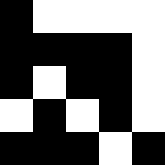[["black", "white", "white", "white", "white"], ["black", "black", "black", "black", "white"], ["black", "white", "black", "black", "white"], ["white", "black", "white", "black", "white"], ["black", "black", "black", "white", "black"]]